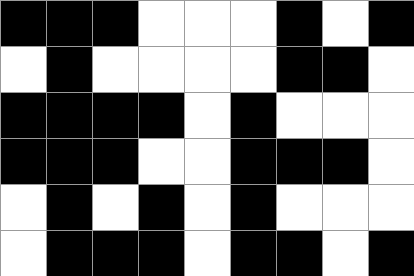[["black", "black", "black", "white", "white", "white", "black", "white", "black"], ["white", "black", "white", "white", "white", "white", "black", "black", "white"], ["black", "black", "black", "black", "white", "black", "white", "white", "white"], ["black", "black", "black", "white", "white", "black", "black", "black", "white"], ["white", "black", "white", "black", "white", "black", "white", "white", "white"], ["white", "black", "black", "black", "white", "black", "black", "white", "black"]]